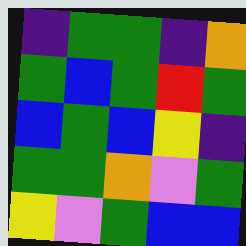[["indigo", "green", "green", "indigo", "orange"], ["green", "blue", "green", "red", "green"], ["blue", "green", "blue", "yellow", "indigo"], ["green", "green", "orange", "violet", "green"], ["yellow", "violet", "green", "blue", "blue"]]